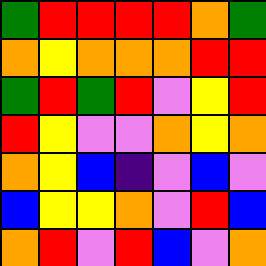[["green", "red", "red", "red", "red", "orange", "green"], ["orange", "yellow", "orange", "orange", "orange", "red", "red"], ["green", "red", "green", "red", "violet", "yellow", "red"], ["red", "yellow", "violet", "violet", "orange", "yellow", "orange"], ["orange", "yellow", "blue", "indigo", "violet", "blue", "violet"], ["blue", "yellow", "yellow", "orange", "violet", "red", "blue"], ["orange", "red", "violet", "red", "blue", "violet", "orange"]]